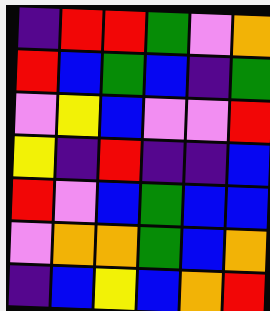[["indigo", "red", "red", "green", "violet", "orange"], ["red", "blue", "green", "blue", "indigo", "green"], ["violet", "yellow", "blue", "violet", "violet", "red"], ["yellow", "indigo", "red", "indigo", "indigo", "blue"], ["red", "violet", "blue", "green", "blue", "blue"], ["violet", "orange", "orange", "green", "blue", "orange"], ["indigo", "blue", "yellow", "blue", "orange", "red"]]